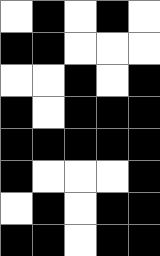[["white", "black", "white", "black", "white"], ["black", "black", "white", "white", "white"], ["white", "white", "black", "white", "black"], ["black", "white", "black", "black", "black"], ["black", "black", "black", "black", "black"], ["black", "white", "white", "white", "black"], ["white", "black", "white", "black", "black"], ["black", "black", "white", "black", "black"]]